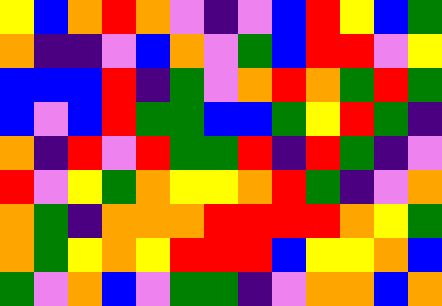[["yellow", "blue", "orange", "red", "orange", "violet", "indigo", "violet", "blue", "red", "yellow", "blue", "green"], ["orange", "indigo", "indigo", "violet", "blue", "orange", "violet", "green", "blue", "red", "red", "violet", "yellow"], ["blue", "blue", "blue", "red", "indigo", "green", "violet", "orange", "red", "orange", "green", "red", "green"], ["blue", "violet", "blue", "red", "green", "green", "blue", "blue", "green", "yellow", "red", "green", "indigo"], ["orange", "indigo", "red", "violet", "red", "green", "green", "red", "indigo", "red", "green", "indigo", "violet"], ["red", "violet", "yellow", "green", "orange", "yellow", "yellow", "orange", "red", "green", "indigo", "violet", "orange"], ["orange", "green", "indigo", "orange", "orange", "orange", "red", "red", "red", "red", "orange", "yellow", "green"], ["orange", "green", "yellow", "orange", "yellow", "red", "red", "red", "blue", "yellow", "yellow", "orange", "blue"], ["green", "violet", "orange", "blue", "violet", "green", "green", "indigo", "violet", "orange", "orange", "blue", "orange"]]